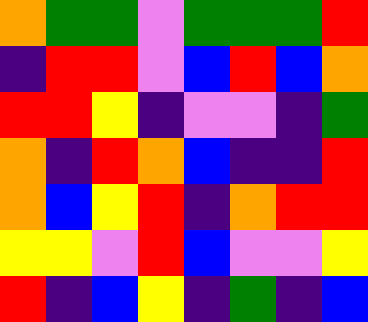[["orange", "green", "green", "violet", "green", "green", "green", "red"], ["indigo", "red", "red", "violet", "blue", "red", "blue", "orange"], ["red", "red", "yellow", "indigo", "violet", "violet", "indigo", "green"], ["orange", "indigo", "red", "orange", "blue", "indigo", "indigo", "red"], ["orange", "blue", "yellow", "red", "indigo", "orange", "red", "red"], ["yellow", "yellow", "violet", "red", "blue", "violet", "violet", "yellow"], ["red", "indigo", "blue", "yellow", "indigo", "green", "indigo", "blue"]]